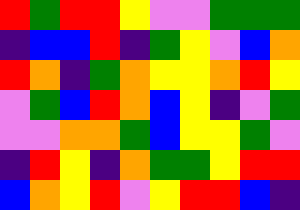[["red", "green", "red", "red", "yellow", "violet", "violet", "green", "green", "green"], ["indigo", "blue", "blue", "red", "indigo", "green", "yellow", "violet", "blue", "orange"], ["red", "orange", "indigo", "green", "orange", "yellow", "yellow", "orange", "red", "yellow"], ["violet", "green", "blue", "red", "orange", "blue", "yellow", "indigo", "violet", "green"], ["violet", "violet", "orange", "orange", "green", "blue", "yellow", "yellow", "green", "violet"], ["indigo", "red", "yellow", "indigo", "orange", "green", "green", "yellow", "red", "red"], ["blue", "orange", "yellow", "red", "violet", "yellow", "red", "red", "blue", "indigo"]]